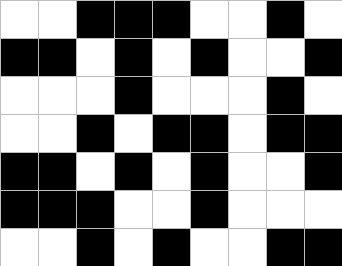[["white", "white", "black", "black", "black", "white", "white", "black", "white"], ["black", "black", "white", "black", "white", "black", "white", "white", "black"], ["white", "white", "white", "black", "white", "white", "white", "black", "white"], ["white", "white", "black", "white", "black", "black", "white", "black", "black"], ["black", "black", "white", "black", "white", "black", "white", "white", "black"], ["black", "black", "black", "white", "white", "black", "white", "white", "white"], ["white", "white", "black", "white", "black", "white", "white", "black", "black"]]